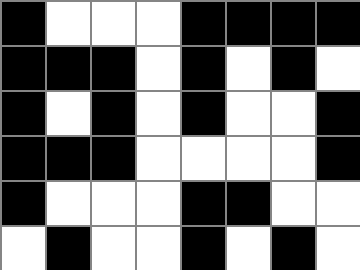[["black", "white", "white", "white", "black", "black", "black", "black"], ["black", "black", "black", "white", "black", "white", "black", "white"], ["black", "white", "black", "white", "black", "white", "white", "black"], ["black", "black", "black", "white", "white", "white", "white", "black"], ["black", "white", "white", "white", "black", "black", "white", "white"], ["white", "black", "white", "white", "black", "white", "black", "white"]]